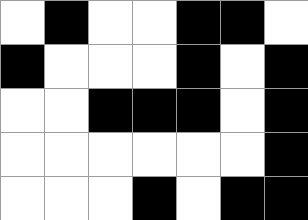[["white", "black", "white", "white", "black", "black", "white"], ["black", "white", "white", "white", "black", "white", "black"], ["white", "white", "black", "black", "black", "white", "black"], ["white", "white", "white", "white", "white", "white", "black"], ["white", "white", "white", "black", "white", "black", "black"]]